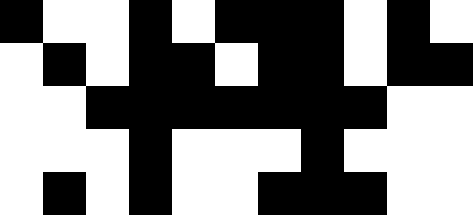[["black", "white", "white", "black", "white", "black", "black", "black", "white", "black", "white"], ["white", "black", "white", "black", "black", "white", "black", "black", "white", "black", "black"], ["white", "white", "black", "black", "black", "black", "black", "black", "black", "white", "white"], ["white", "white", "white", "black", "white", "white", "white", "black", "white", "white", "white"], ["white", "black", "white", "black", "white", "white", "black", "black", "black", "white", "white"]]